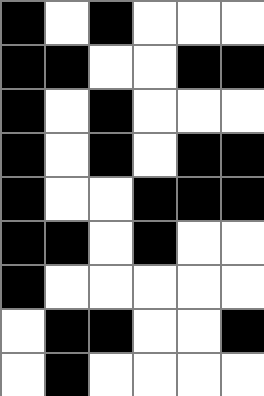[["black", "white", "black", "white", "white", "white"], ["black", "black", "white", "white", "black", "black"], ["black", "white", "black", "white", "white", "white"], ["black", "white", "black", "white", "black", "black"], ["black", "white", "white", "black", "black", "black"], ["black", "black", "white", "black", "white", "white"], ["black", "white", "white", "white", "white", "white"], ["white", "black", "black", "white", "white", "black"], ["white", "black", "white", "white", "white", "white"]]